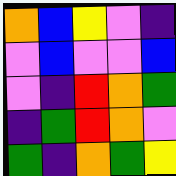[["orange", "blue", "yellow", "violet", "indigo"], ["violet", "blue", "violet", "violet", "blue"], ["violet", "indigo", "red", "orange", "green"], ["indigo", "green", "red", "orange", "violet"], ["green", "indigo", "orange", "green", "yellow"]]